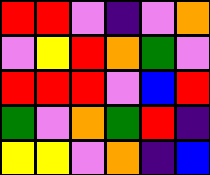[["red", "red", "violet", "indigo", "violet", "orange"], ["violet", "yellow", "red", "orange", "green", "violet"], ["red", "red", "red", "violet", "blue", "red"], ["green", "violet", "orange", "green", "red", "indigo"], ["yellow", "yellow", "violet", "orange", "indigo", "blue"]]